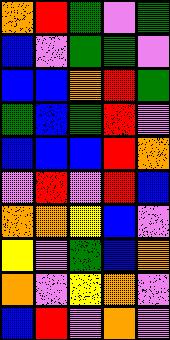[["orange", "red", "green", "violet", "green"], ["blue", "violet", "green", "green", "violet"], ["blue", "blue", "orange", "red", "green"], ["green", "blue", "green", "red", "violet"], ["blue", "blue", "blue", "red", "orange"], ["violet", "red", "violet", "red", "blue"], ["orange", "orange", "yellow", "blue", "violet"], ["yellow", "violet", "green", "blue", "orange"], ["orange", "violet", "yellow", "orange", "violet"], ["blue", "red", "violet", "orange", "violet"]]